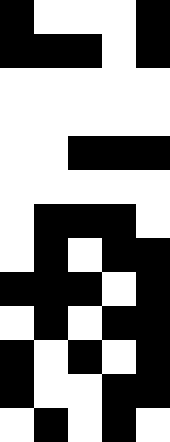[["black", "white", "white", "white", "black"], ["black", "black", "black", "white", "black"], ["white", "white", "white", "white", "white"], ["white", "white", "white", "white", "white"], ["white", "white", "black", "black", "black"], ["white", "white", "white", "white", "white"], ["white", "black", "black", "black", "white"], ["white", "black", "white", "black", "black"], ["black", "black", "black", "white", "black"], ["white", "black", "white", "black", "black"], ["black", "white", "black", "white", "black"], ["black", "white", "white", "black", "black"], ["white", "black", "white", "black", "white"]]